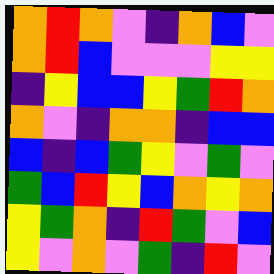[["orange", "red", "orange", "violet", "indigo", "orange", "blue", "violet"], ["orange", "red", "blue", "violet", "violet", "violet", "yellow", "yellow"], ["indigo", "yellow", "blue", "blue", "yellow", "green", "red", "orange"], ["orange", "violet", "indigo", "orange", "orange", "indigo", "blue", "blue"], ["blue", "indigo", "blue", "green", "yellow", "violet", "green", "violet"], ["green", "blue", "red", "yellow", "blue", "orange", "yellow", "orange"], ["yellow", "green", "orange", "indigo", "red", "green", "violet", "blue"], ["yellow", "violet", "orange", "violet", "green", "indigo", "red", "violet"]]